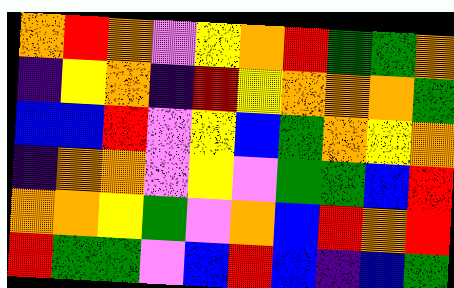[["orange", "red", "orange", "violet", "yellow", "orange", "red", "green", "green", "orange"], ["indigo", "yellow", "orange", "indigo", "red", "yellow", "orange", "orange", "orange", "green"], ["blue", "blue", "red", "violet", "yellow", "blue", "green", "orange", "yellow", "orange"], ["indigo", "orange", "orange", "violet", "yellow", "violet", "green", "green", "blue", "red"], ["orange", "orange", "yellow", "green", "violet", "orange", "blue", "red", "orange", "red"], ["red", "green", "green", "violet", "blue", "red", "blue", "indigo", "blue", "green"]]